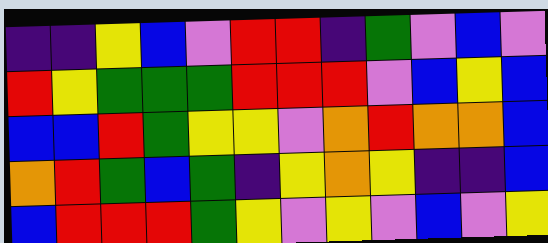[["indigo", "indigo", "yellow", "blue", "violet", "red", "red", "indigo", "green", "violet", "blue", "violet"], ["red", "yellow", "green", "green", "green", "red", "red", "red", "violet", "blue", "yellow", "blue"], ["blue", "blue", "red", "green", "yellow", "yellow", "violet", "orange", "red", "orange", "orange", "blue"], ["orange", "red", "green", "blue", "green", "indigo", "yellow", "orange", "yellow", "indigo", "indigo", "blue"], ["blue", "red", "red", "red", "green", "yellow", "violet", "yellow", "violet", "blue", "violet", "yellow"]]